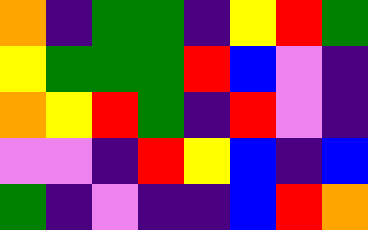[["orange", "indigo", "green", "green", "indigo", "yellow", "red", "green"], ["yellow", "green", "green", "green", "red", "blue", "violet", "indigo"], ["orange", "yellow", "red", "green", "indigo", "red", "violet", "indigo"], ["violet", "violet", "indigo", "red", "yellow", "blue", "indigo", "blue"], ["green", "indigo", "violet", "indigo", "indigo", "blue", "red", "orange"]]